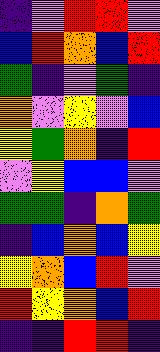[["indigo", "violet", "red", "red", "violet"], ["blue", "red", "orange", "blue", "red"], ["green", "indigo", "violet", "green", "indigo"], ["orange", "violet", "yellow", "violet", "blue"], ["yellow", "green", "orange", "indigo", "red"], ["violet", "yellow", "blue", "blue", "violet"], ["green", "green", "indigo", "orange", "green"], ["indigo", "blue", "orange", "blue", "yellow"], ["yellow", "orange", "blue", "red", "violet"], ["red", "yellow", "orange", "blue", "red"], ["indigo", "indigo", "red", "red", "indigo"]]